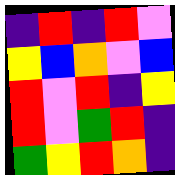[["indigo", "red", "indigo", "red", "violet"], ["yellow", "blue", "orange", "violet", "blue"], ["red", "violet", "red", "indigo", "yellow"], ["red", "violet", "green", "red", "indigo"], ["green", "yellow", "red", "orange", "indigo"]]